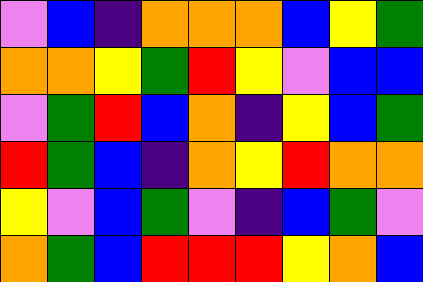[["violet", "blue", "indigo", "orange", "orange", "orange", "blue", "yellow", "green"], ["orange", "orange", "yellow", "green", "red", "yellow", "violet", "blue", "blue"], ["violet", "green", "red", "blue", "orange", "indigo", "yellow", "blue", "green"], ["red", "green", "blue", "indigo", "orange", "yellow", "red", "orange", "orange"], ["yellow", "violet", "blue", "green", "violet", "indigo", "blue", "green", "violet"], ["orange", "green", "blue", "red", "red", "red", "yellow", "orange", "blue"]]